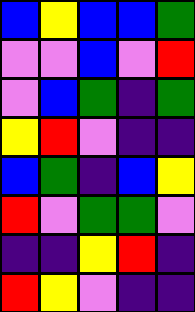[["blue", "yellow", "blue", "blue", "green"], ["violet", "violet", "blue", "violet", "red"], ["violet", "blue", "green", "indigo", "green"], ["yellow", "red", "violet", "indigo", "indigo"], ["blue", "green", "indigo", "blue", "yellow"], ["red", "violet", "green", "green", "violet"], ["indigo", "indigo", "yellow", "red", "indigo"], ["red", "yellow", "violet", "indigo", "indigo"]]